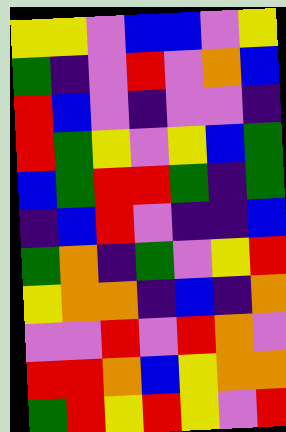[["yellow", "yellow", "violet", "blue", "blue", "violet", "yellow"], ["green", "indigo", "violet", "red", "violet", "orange", "blue"], ["red", "blue", "violet", "indigo", "violet", "violet", "indigo"], ["red", "green", "yellow", "violet", "yellow", "blue", "green"], ["blue", "green", "red", "red", "green", "indigo", "green"], ["indigo", "blue", "red", "violet", "indigo", "indigo", "blue"], ["green", "orange", "indigo", "green", "violet", "yellow", "red"], ["yellow", "orange", "orange", "indigo", "blue", "indigo", "orange"], ["violet", "violet", "red", "violet", "red", "orange", "violet"], ["red", "red", "orange", "blue", "yellow", "orange", "orange"], ["green", "red", "yellow", "red", "yellow", "violet", "red"]]